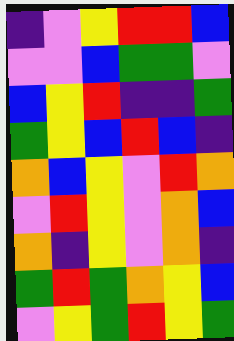[["indigo", "violet", "yellow", "red", "red", "blue"], ["violet", "violet", "blue", "green", "green", "violet"], ["blue", "yellow", "red", "indigo", "indigo", "green"], ["green", "yellow", "blue", "red", "blue", "indigo"], ["orange", "blue", "yellow", "violet", "red", "orange"], ["violet", "red", "yellow", "violet", "orange", "blue"], ["orange", "indigo", "yellow", "violet", "orange", "indigo"], ["green", "red", "green", "orange", "yellow", "blue"], ["violet", "yellow", "green", "red", "yellow", "green"]]